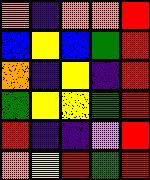[["orange", "indigo", "orange", "orange", "red"], ["blue", "yellow", "blue", "green", "red"], ["orange", "indigo", "yellow", "indigo", "red"], ["green", "yellow", "yellow", "green", "red"], ["red", "indigo", "indigo", "violet", "red"], ["orange", "yellow", "red", "green", "red"]]